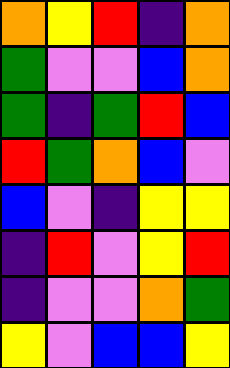[["orange", "yellow", "red", "indigo", "orange"], ["green", "violet", "violet", "blue", "orange"], ["green", "indigo", "green", "red", "blue"], ["red", "green", "orange", "blue", "violet"], ["blue", "violet", "indigo", "yellow", "yellow"], ["indigo", "red", "violet", "yellow", "red"], ["indigo", "violet", "violet", "orange", "green"], ["yellow", "violet", "blue", "blue", "yellow"]]